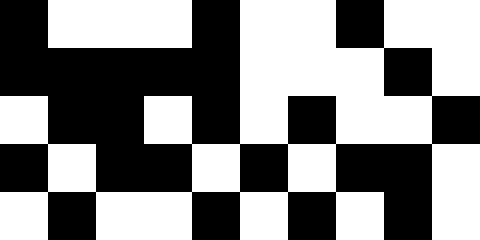[["black", "white", "white", "white", "black", "white", "white", "black", "white", "white"], ["black", "black", "black", "black", "black", "white", "white", "white", "black", "white"], ["white", "black", "black", "white", "black", "white", "black", "white", "white", "black"], ["black", "white", "black", "black", "white", "black", "white", "black", "black", "white"], ["white", "black", "white", "white", "black", "white", "black", "white", "black", "white"]]